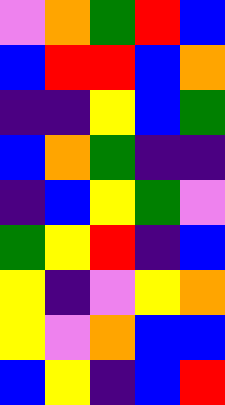[["violet", "orange", "green", "red", "blue"], ["blue", "red", "red", "blue", "orange"], ["indigo", "indigo", "yellow", "blue", "green"], ["blue", "orange", "green", "indigo", "indigo"], ["indigo", "blue", "yellow", "green", "violet"], ["green", "yellow", "red", "indigo", "blue"], ["yellow", "indigo", "violet", "yellow", "orange"], ["yellow", "violet", "orange", "blue", "blue"], ["blue", "yellow", "indigo", "blue", "red"]]